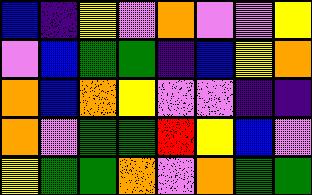[["blue", "indigo", "yellow", "violet", "orange", "violet", "violet", "yellow"], ["violet", "blue", "green", "green", "indigo", "blue", "yellow", "orange"], ["orange", "blue", "orange", "yellow", "violet", "violet", "indigo", "indigo"], ["orange", "violet", "green", "green", "red", "yellow", "blue", "violet"], ["yellow", "green", "green", "orange", "violet", "orange", "green", "green"]]